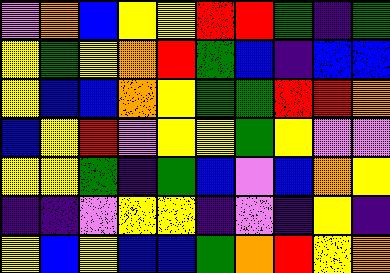[["violet", "orange", "blue", "yellow", "yellow", "red", "red", "green", "indigo", "green"], ["yellow", "green", "yellow", "orange", "red", "green", "blue", "indigo", "blue", "blue"], ["yellow", "blue", "blue", "orange", "yellow", "green", "green", "red", "red", "orange"], ["blue", "yellow", "red", "violet", "yellow", "yellow", "green", "yellow", "violet", "violet"], ["yellow", "yellow", "green", "indigo", "green", "blue", "violet", "blue", "orange", "yellow"], ["indigo", "indigo", "violet", "yellow", "yellow", "indigo", "violet", "indigo", "yellow", "indigo"], ["yellow", "blue", "yellow", "blue", "blue", "green", "orange", "red", "yellow", "orange"]]